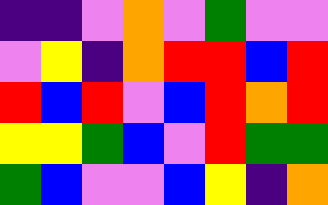[["indigo", "indigo", "violet", "orange", "violet", "green", "violet", "violet"], ["violet", "yellow", "indigo", "orange", "red", "red", "blue", "red"], ["red", "blue", "red", "violet", "blue", "red", "orange", "red"], ["yellow", "yellow", "green", "blue", "violet", "red", "green", "green"], ["green", "blue", "violet", "violet", "blue", "yellow", "indigo", "orange"]]